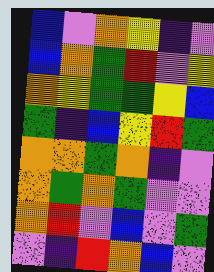[["blue", "violet", "orange", "yellow", "indigo", "violet"], ["blue", "orange", "green", "red", "violet", "yellow"], ["orange", "yellow", "green", "green", "yellow", "blue"], ["green", "indigo", "blue", "yellow", "red", "green"], ["orange", "orange", "green", "orange", "indigo", "violet"], ["orange", "green", "orange", "green", "violet", "violet"], ["orange", "red", "violet", "blue", "violet", "green"], ["violet", "indigo", "red", "orange", "blue", "violet"]]